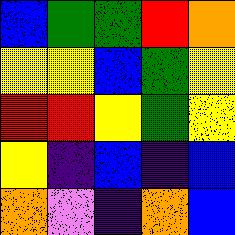[["blue", "green", "green", "red", "orange"], ["yellow", "yellow", "blue", "green", "yellow"], ["red", "red", "yellow", "green", "yellow"], ["yellow", "indigo", "blue", "indigo", "blue"], ["orange", "violet", "indigo", "orange", "blue"]]